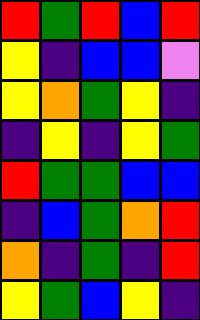[["red", "green", "red", "blue", "red"], ["yellow", "indigo", "blue", "blue", "violet"], ["yellow", "orange", "green", "yellow", "indigo"], ["indigo", "yellow", "indigo", "yellow", "green"], ["red", "green", "green", "blue", "blue"], ["indigo", "blue", "green", "orange", "red"], ["orange", "indigo", "green", "indigo", "red"], ["yellow", "green", "blue", "yellow", "indigo"]]